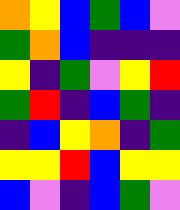[["orange", "yellow", "blue", "green", "blue", "violet"], ["green", "orange", "blue", "indigo", "indigo", "indigo"], ["yellow", "indigo", "green", "violet", "yellow", "red"], ["green", "red", "indigo", "blue", "green", "indigo"], ["indigo", "blue", "yellow", "orange", "indigo", "green"], ["yellow", "yellow", "red", "blue", "yellow", "yellow"], ["blue", "violet", "indigo", "blue", "green", "violet"]]